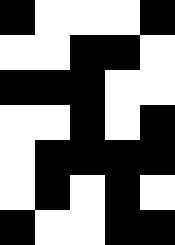[["black", "white", "white", "white", "black"], ["white", "white", "black", "black", "white"], ["black", "black", "black", "white", "white"], ["white", "white", "black", "white", "black"], ["white", "black", "black", "black", "black"], ["white", "black", "white", "black", "white"], ["black", "white", "white", "black", "black"]]